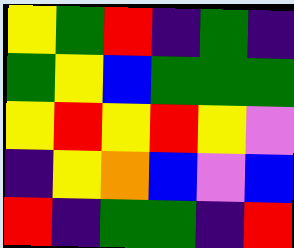[["yellow", "green", "red", "indigo", "green", "indigo"], ["green", "yellow", "blue", "green", "green", "green"], ["yellow", "red", "yellow", "red", "yellow", "violet"], ["indigo", "yellow", "orange", "blue", "violet", "blue"], ["red", "indigo", "green", "green", "indigo", "red"]]